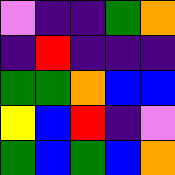[["violet", "indigo", "indigo", "green", "orange"], ["indigo", "red", "indigo", "indigo", "indigo"], ["green", "green", "orange", "blue", "blue"], ["yellow", "blue", "red", "indigo", "violet"], ["green", "blue", "green", "blue", "orange"]]